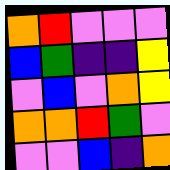[["orange", "red", "violet", "violet", "violet"], ["blue", "green", "indigo", "indigo", "yellow"], ["violet", "blue", "violet", "orange", "yellow"], ["orange", "orange", "red", "green", "violet"], ["violet", "violet", "blue", "indigo", "orange"]]